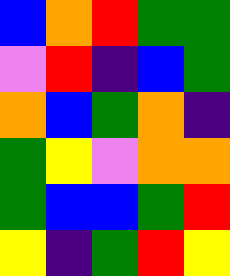[["blue", "orange", "red", "green", "green"], ["violet", "red", "indigo", "blue", "green"], ["orange", "blue", "green", "orange", "indigo"], ["green", "yellow", "violet", "orange", "orange"], ["green", "blue", "blue", "green", "red"], ["yellow", "indigo", "green", "red", "yellow"]]